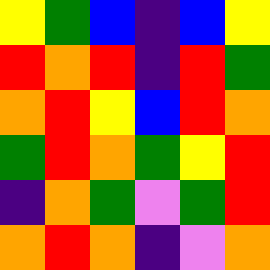[["yellow", "green", "blue", "indigo", "blue", "yellow"], ["red", "orange", "red", "indigo", "red", "green"], ["orange", "red", "yellow", "blue", "red", "orange"], ["green", "red", "orange", "green", "yellow", "red"], ["indigo", "orange", "green", "violet", "green", "red"], ["orange", "red", "orange", "indigo", "violet", "orange"]]